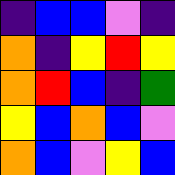[["indigo", "blue", "blue", "violet", "indigo"], ["orange", "indigo", "yellow", "red", "yellow"], ["orange", "red", "blue", "indigo", "green"], ["yellow", "blue", "orange", "blue", "violet"], ["orange", "blue", "violet", "yellow", "blue"]]